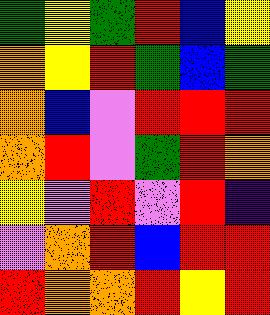[["green", "yellow", "green", "red", "blue", "yellow"], ["orange", "yellow", "red", "green", "blue", "green"], ["orange", "blue", "violet", "red", "red", "red"], ["orange", "red", "violet", "green", "red", "orange"], ["yellow", "violet", "red", "violet", "red", "indigo"], ["violet", "orange", "red", "blue", "red", "red"], ["red", "orange", "orange", "red", "yellow", "red"]]